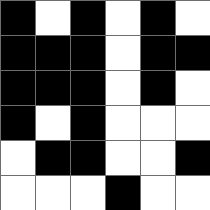[["black", "white", "black", "white", "black", "white"], ["black", "black", "black", "white", "black", "black"], ["black", "black", "black", "white", "black", "white"], ["black", "white", "black", "white", "white", "white"], ["white", "black", "black", "white", "white", "black"], ["white", "white", "white", "black", "white", "white"]]